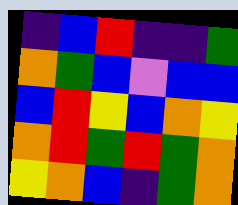[["indigo", "blue", "red", "indigo", "indigo", "green"], ["orange", "green", "blue", "violet", "blue", "blue"], ["blue", "red", "yellow", "blue", "orange", "yellow"], ["orange", "red", "green", "red", "green", "orange"], ["yellow", "orange", "blue", "indigo", "green", "orange"]]